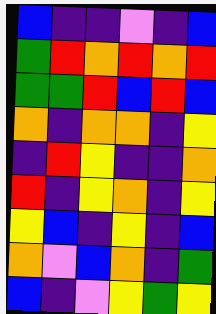[["blue", "indigo", "indigo", "violet", "indigo", "blue"], ["green", "red", "orange", "red", "orange", "red"], ["green", "green", "red", "blue", "red", "blue"], ["orange", "indigo", "orange", "orange", "indigo", "yellow"], ["indigo", "red", "yellow", "indigo", "indigo", "orange"], ["red", "indigo", "yellow", "orange", "indigo", "yellow"], ["yellow", "blue", "indigo", "yellow", "indigo", "blue"], ["orange", "violet", "blue", "orange", "indigo", "green"], ["blue", "indigo", "violet", "yellow", "green", "yellow"]]